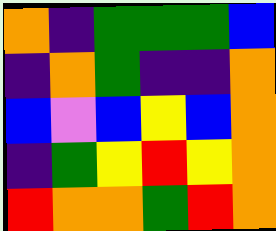[["orange", "indigo", "green", "green", "green", "blue"], ["indigo", "orange", "green", "indigo", "indigo", "orange"], ["blue", "violet", "blue", "yellow", "blue", "orange"], ["indigo", "green", "yellow", "red", "yellow", "orange"], ["red", "orange", "orange", "green", "red", "orange"]]